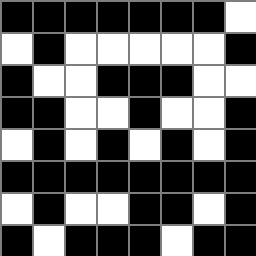[["black", "black", "black", "black", "black", "black", "black", "white"], ["white", "black", "white", "white", "white", "white", "white", "black"], ["black", "white", "white", "black", "black", "black", "white", "white"], ["black", "black", "white", "white", "black", "white", "white", "black"], ["white", "black", "white", "black", "white", "black", "white", "black"], ["black", "black", "black", "black", "black", "black", "black", "black"], ["white", "black", "white", "white", "black", "black", "white", "black"], ["black", "white", "black", "black", "black", "white", "black", "black"]]